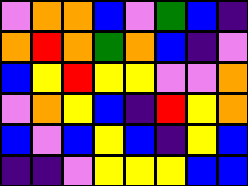[["violet", "orange", "orange", "blue", "violet", "green", "blue", "indigo"], ["orange", "red", "orange", "green", "orange", "blue", "indigo", "violet"], ["blue", "yellow", "red", "yellow", "yellow", "violet", "violet", "orange"], ["violet", "orange", "yellow", "blue", "indigo", "red", "yellow", "orange"], ["blue", "violet", "blue", "yellow", "blue", "indigo", "yellow", "blue"], ["indigo", "indigo", "violet", "yellow", "yellow", "yellow", "blue", "blue"]]